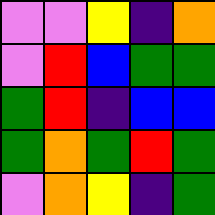[["violet", "violet", "yellow", "indigo", "orange"], ["violet", "red", "blue", "green", "green"], ["green", "red", "indigo", "blue", "blue"], ["green", "orange", "green", "red", "green"], ["violet", "orange", "yellow", "indigo", "green"]]